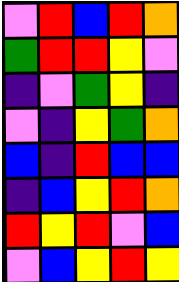[["violet", "red", "blue", "red", "orange"], ["green", "red", "red", "yellow", "violet"], ["indigo", "violet", "green", "yellow", "indigo"], ["violet", "indigo", "yellow", "green", "orange"], ["blue", "indigo", "red", "blue", "blue"], ["indigo", "blue", "yellow", "red", "orange"], ["red", "yellow", "red", "violet", "blue"], ["violet", "blue", "yellow", "red", "yellow"]]